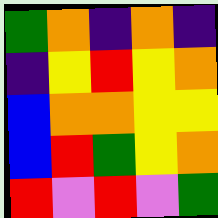[["green", "orange", "indigo", "orange", "indigo"], ["indigo", "yellow", "red", "yellow", "orange"], ["blue", "orange", "orange", "yellow", "yellow"], ["blue", "red", "green", "yellow", "orange"], ["red", "violet", "red", "violet", "green"]]